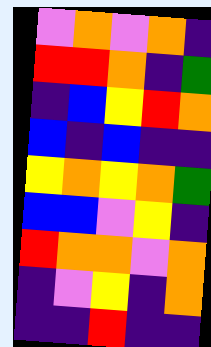[["violet", "orange", "violet", "orange", "indigo"], ["red", "red", "orange", "indigo", "green"], ["indigo", "blue", "yellow", "red", "orange"], ["blue", "indigo", "blue", "indigo", "indigo"], ["yellow", "orange", "yellow", "orange", "green"], ["blue", "blue", "violet", "yellow", "indigo"], ["red", "orange", "orange", "violet", "orange"], ["indigo", "violet", "yellow", "indigo", "orange"], ["indigo", "indigo", "red", "indigo", "indigo"]]